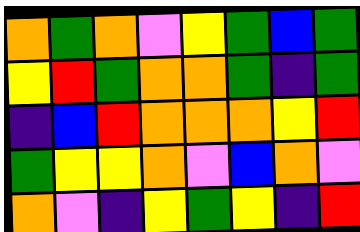[["orange", "green", "orange", "violet", "yellow", "green", "blue", "green"], ["yellow", "red", "green", "orange", "orange", "green", "indigo", "green"], ["indigo", "blue", "red", "orange", "orange", "orange", "yellow", "red"], ["green", "yellow", "yellow", "orange", "violet", "blue", "orange", "violet"], ["orange", "violet", "indigo", "yellow", "green", "yellow", "indigo", "red"]]